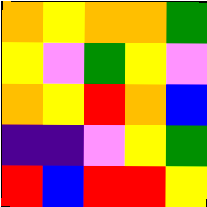[["orange", "yellow", "orange", "orange", "green"], ["yellow", "violet", "green", "yellow", "violet"], ["orange", "yellow", "red", "orange", "blue"], ["indigo", "indigo", "violet", "yellow", "green"], ["red", "blue", "red", "red", "yellow"]]